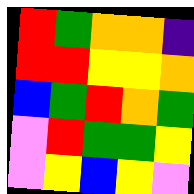[["red", "green", "orange", "orange", "indigo"], ["red", "red", "yellow", "yellow", "orange"], ["blue", "green", "red", "orange", "green"], ["violet", "red", "green", "green", "yellow"], ["violet", "yellow", "blue", "yellow", "violet"]]